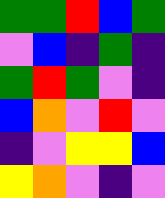[["green", "green", "red", "blue", "green"], ["violet", "blue", "indigo", "green", "indigo"], ["green", "red", "green", "violet", "indigo"], ["blue", "orange", "violet", "red", "violet"], ["indigo", "violet", "yellow", "yellow", "blue"], ["yellow", "orange", "violet", "indigo", "violet"]]